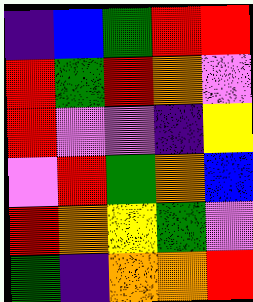[["indigo", "blue", "green", "red", "red"], ["red", "green", "red", "orange", "violet"], ["red", "violet", "violet", "indigo", "yellow"], ["violet", "red", "green", "orange", "blue"], ["red", "orange", "yellow", "green", "violet"], ["green", "indigo", "orange", "orange", "red"]]